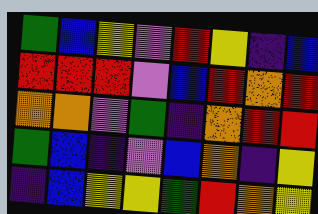[["green", "blue", "yellow", "violet", "red", "yellow", "indigo", "blue"], ["red", "red", "red", "violet", "blue", "red", "orange", "red"], ["orange", "orange", "violet", "green", "indigo", "orange", "red", "red"], ["green", "blue", "indigo", "violet", "blue", "orange", "indigo", "yellow"], ["indigo", "blue", "yellow", "yellow", "green", "red", "orange", "yellow"]]